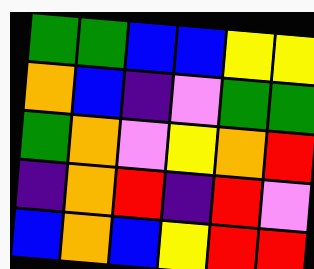[["green", "green", "blue", "blue", "yellow", "yellow"], ["orange", "blue", "indigo", "violet", "green", "green"], ["green", "orange", "violet", "yellow", "orange", "red"], ["indigo", "orange", "red", "indigo", "red", "violet"], ["blue", "orange", "blue", "yellow", "red", "red"]]